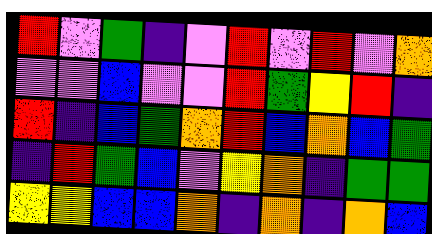[["red", "violet", "green", "indigo", "violet", "red", "violet", "red", "violet", "orange"], ["violet", "violet", "blue", "violet", "violet", "red", "green", "yellow", "red", "indigo"], ["red", "indigo", "blue", "green", "orange", "red", "blue", "orange", "blue", "green"], ["indigo", "red", "green", "blue", "violet", "yellow", "orange", "indigo", "green", "green"], ["yellow", "yellow", "blue", "blue", "orange", "indigo", "orange", "indigo", "orange", "blue"]]